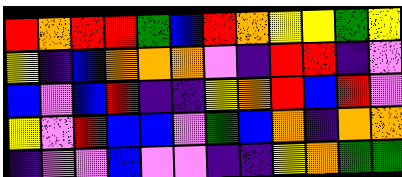[["red", "orange", "red", "red", "green", "blue", "red", "orange", "yellow", "yellow", "green", "yellow"], ["yellow", "indigo", "blue", "orange", "orange", "orange", "violet", "indigo", "red", "red", "indigo", "violet"], ["blue", "violet", "blue", "red", "indigo", "indigo", "yellow", "orange", "red", "blue", "red", "violet"], ["yellow", "violet", "red", "blue", "blue", "violet", "green", "blue", "orange", "indigo", "orange", "orange"], ["indigo", "violet", "violet", "blue", "violet", "violet", "indigo", "indigo", "yellow", "orange", "green", "green"]]